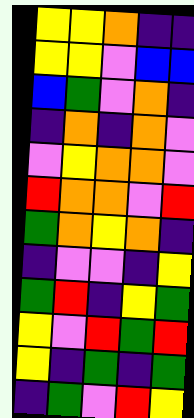[["yellow", "yellow", "orange", "indigo", "indigo"], ["yellow", "yellow", "violet", "blue", "blue"], ["blue", "green", "violet", "orange", "indigo"], ["indigo", "orange", "indigo", "orange", "violet"], ["violet", "yellow", "orange", "orange", "violet"], ["red", "orange", "orange", "violet", "red"], ["green", "orange", "yellow", "orange", "indigo"], ["indigo", "violet", "violet", "indigo", "yellow"], ["green", "red", "indigo", "yellow", "green"], ["yellow", "violet", "red", "green", "red"], ["yellow", "indigo", "green", "indigo", "green"], ["indigo", "green", "violet", "red", "yellow"]]